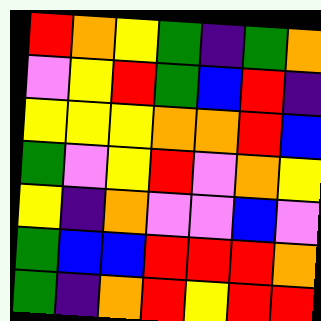[["red", "orange", "yellow", "green", "indigo", "green", "orange"], ["violet", "yellow", "red", "green", "blue", "red", "indigo"], ["yellow", "yellow", "yellow", "orange", "orange", "red", "blue"], ["green", "violet", "yellow", "red", "violet", "orange", "yellow"], ["yellow", "indigo", "orange", "violet", "violet", "blue", "violet"], ["green", "blue", "blue", "red", "red", "red", "orange"], ["green", "indigo", "orange", "red", "yellow", "red", "red"]]